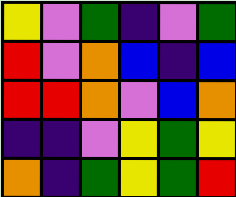[["yellow", "violet", "green", "indigo", "violet", "green"], ["red", "violet", "orange", "blue", "indigo", "blue"], ["red", "red", "orange", "violet", "blue", "orange"], ["indigo", "indigo", "violet", "yellow", "green", "yellow"], ["orange", "indigo", "green", "yellow", "green", "red"]]